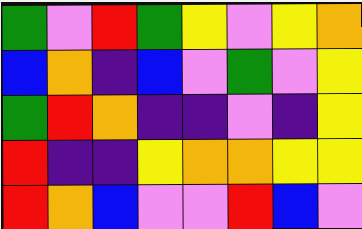[["green", "violet", "red", "green", "yellow", "violet", "yellow", "orange"], ["blue", "orange", "indigo", "blue", "violet", "green", "violet", "yellow"], ["green", "red", "orange", "indigo", "indigo", "violet", "indigo", "yellow"], ["red", "indigo", "indigo", "yellow", "orange", "orange", "yellow", "yellow"], ["red", "orange", "blue", "violet", "violet", "red", "blue", "violet"]]